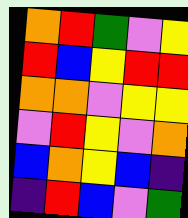[["orange", "red", "green", "violet", "yellow"], ["red", "blue", "yellow", "red", "red"], ["orange", "orange", "violet", "yellow", "yellow"], ["violet", "red", "yellow", "violet", "orange"], ["blue", "orange", "yellow", "blue", "indigo"], ["indigo", "red", "blue", "violet", "green"]]